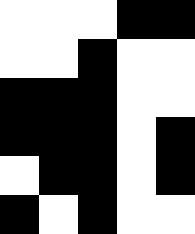[["white", "white", "white", "black", "black"], ["white", "white", "black", "white", "white"], ["black", "black", "black", "white", "white"], ["black", "black", "black", "white", "black"], ["white", "black", "black", "white", "black"], ["black", "white", "black", "white", "white"]]